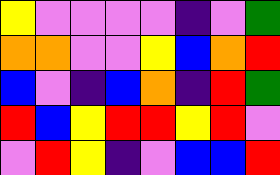[["yellow", "violet", "violet", "violet", "violet", "indigo", "violet", "green"], ["orange", "orange", "violet", "violet", "yellow", "blue", "orange", "red"], ["blue", "violet", "indigo", "blue", "orange", "indigo", "red", "green"], ["red", "blue", "yellow", "red", "red", "yellow", "red", "violet"], ["violet", "red", "yellow", "indigo", "violet", "blue", "blue", "red"]]